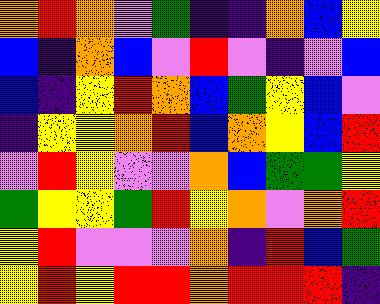[["orange", "red", "orange", "violet", "green", "indigo", "indigo", "orange", "blue", "yellow"], ["blue", "indigo", "orange", "blue", "violet", "red", "violet", "indigo", "violet", "blue"], ["blue", "indigo", "yellow", "red", "orange", "blue", "green", "yellow", "blue", "violet"], ["indigo", "yellow", "yellow", "orange", "red", "blue", "orange", "yellow", "blue", "red"], ["violet", "red", "yellow", "violet", "violet", "orange", "blue", "green", "green", "yellow"], ["green", "yellow", "yellow", "green", "red", "yellow", "orange", "violet", "orange", "red"], ["yellow", "red", "violet", "violet", "violet", "orange", "indigo", "red", "blue", "green"], ["yellow", "red", "yellow", "red", "red", "orange", "red", "red", "red", "indigo"]]